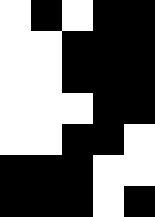[["white", "black", "white", "black", "black"], ["white", "white", "black", "black", "black"], ["white", "white", "black", "black", "black"], ["white", "white", "white", "black", "black"], ["white", "white", "black", "black", "white"], ["black", "black", "black", "white", "white"], ["black", "black", "black", "white", "black"]]